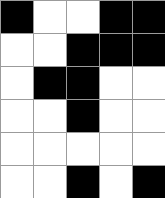[["black", "white", "white", "black", "black"], ["white", "white", "black", "black", "black"], ["white", "black", "black", "white", "white"], ["white", "white", "black", "white", "white"], ["white", "white", "white", "white", "white"], ["white", "white", "black", "white", "black"]]